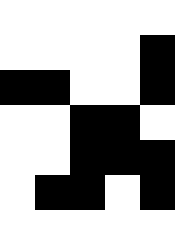[["white", "white", "white", "white", "white"], ["white", "white", "white", "white", "black"], ["black", "black", "white", "white", "black"], ["white", "white", "black", "black", "white"], ["white", "white", "black", "black", "black"], ["white", "black", "black", "white", "black"], ["white", "white", "white", "white", "white"]]